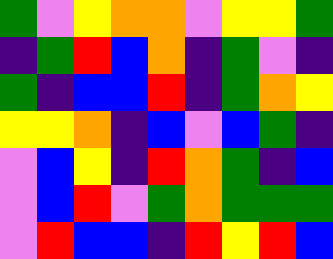[["green", "violet", "yellow", "orange", "orange", "violet", "yellow", "yellow", "green"], ["indigo", "green", "red", "blue", "orange", "indigo", "green", "violet", "indigo"], ["green", "indigo", "blue", "blue", "red", "indigo", "green", "orange", "yellow"], ["yellow", "yellow", "orange", "indigo", "blue", "violet", "blue", "green", "indigo"], ["violet", "blue", "yellow", "indigo", "red", "orange", "green", "indigo", "blue"], ["violet", "blue", "red", "violet", "green", "orange", "green", "green", "green"], ["violet", "red", "blue", "blue", "indigo", "red", "yellow", "red", "blue"]]